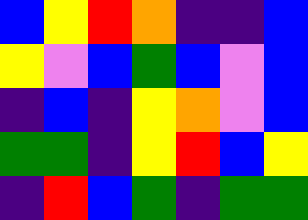[["blue", "yellow", "red", "orange", "indigo", "indigo", "blue"], ["yellow", "violet", "blue", "green", "blue", "violet", "blue"], ["indigo", "blue", "indigo", "yellow", "orange", "violet", "blue"], ["green", "green", "indigo", "yellow", "red", "blue", "yellow"], ["indigo", "red", "blue", "green", "indigo", "green", "green"]]